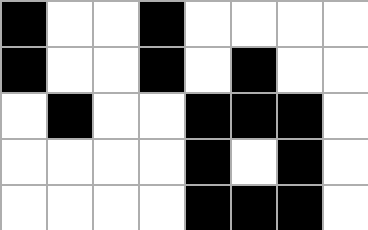[["black", "white", "white", "black", "white", "white", "white", "white"], ["black", "white", "white", "black", "white", "black", "white", "white"], ["white", "black", "white", "white", "black", "black", "black", "white"], ["white", "white", "white", "white", "black", "white", "black", "white"], ["white", "white", "white", "white", "black", "black", "black", "white"]]